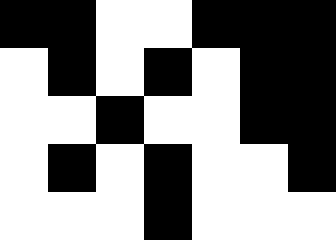[["black", "black", "white", "white", "black", "black", "black"], ["white", "black", "white", "black", "white", "black", "black"], ["white", "white", "black", "white", "white", "black", "black"], ["white", "black", "white", "black", "white", "white", "black"], ["white", "white", "white", "black", "white", "white", "white"]]